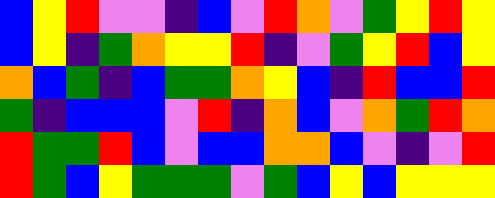[["blue", "yellow", "red", "violet", "violet", "indigo", "blue", "violet", "red", "orange", "violet", "green", "yellow", "red", "yellow"], ["blue", "yellow", "indigo", "green", "orange", "yellow", "yellow", "red", "indigo", "violet", "green", "yellow", "red", "blue", "yellow"], ["orange", "blue", "green", "indigo", "blue", "green", "green", "orange", "yellow", "blue", "indigo", "red", "blue", "blue", "red"], ["green", "indigo", "blue", "blue", "blue", "violet", "red", "indigo", "orange", "blue", "violet", "orange", "green", "red", "orange"], ["red", "green", "green", "red", "blue", "violet", "blue", "blue", "orange", "orange", "blue", "violet", "indigo", "violet", "red"], ["red", "green", "blue", "yellow", "green", "green", "green", "violet", "green", "blue", "yellow", "blue", "yellow", "yellow", "yellow"]]